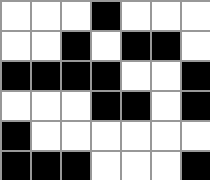[["white", "white", "white", "black", "white", "white", "white"], ["white", "white", "black", "white", "black", "black", "white"], ["black", "black", "black", "black", "white", "white", "black"], ["white", "white", "white", "black", "black", "white", "black"], ["black", "white", "white", "white", "white", "white", "white"], ["black", "black", "black", "white", "white", "white", "black"]]